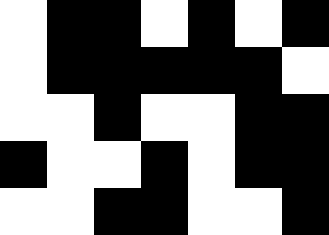[["white", "black", "black", "white", "black", "white", "black"], ["white", "black", "black", "black", "black", "black", "white"], ["white", "white", "black", "white", "white", "black", "black"], ["black", "white", "white", "black", "white", "black", "black"], ["white", "white", "black", "black", "white", "white", "black"]]